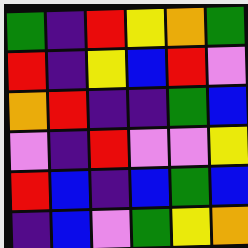[["green", "indigo", "red", "yellow", "orange", "green"], ["red", "indigo", "yellow", "blue", "red", "violet"], ["orange", "red", "indigo", "indigo", "green", "blue"], ["violet", "indigo", "red", "violet", "violet", "yellow"], ["red", "blue", "indigo", "blue", "green", "blue"], ["indigo", "blue", "violet", "green", "yellow", "orange"]]